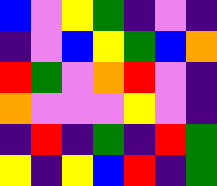[["blue", "violet", "yellow", "green", "indigo", "violet", "indigo"], ["indigo", "violet", "blue", "yellow", "green", "blue", "orange"], ["red", "green", "violet", "orange", "red", "violet", "indigo"], ["orange", "violet", "violet", "violet", "yellow", "violet", "indigo"], ["indigo", "red", "indigo", "green", "indigo", "red", "green"], ["yellow", "indigo", "yellow", "blue", "red", "indigo", "green"]]